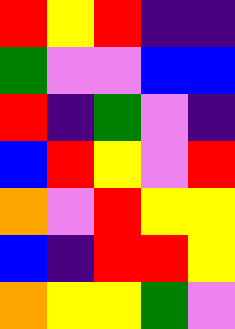[["red", "yellow", "red", "indigo", "indigo"], ["green", "violet", "violet", "blue", "blue"], ["red", "indigo", "green", "violet", "indigo"], ["blue", "red", "yellow", "violet", "red"], ["orange", "violet", "red", "yellow", "yellow"], ["blue", "indigo", "red", "red", "yellow"], ["orange", "yellow", "yellow", "green", "violet"]]